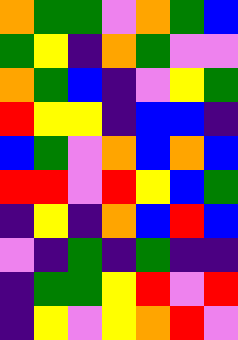[["orange", "green", "green", "violet", "orange", "green", "blue"], ["green", "yellow", "indigo", "orange", "green", "violet", "violet"], ["orange", "green", "blue", "indigo", "violet", "yellow", "green"], ["red", "yellow", "yellow", "indigo", "blue", "blue", "indigo"], ["blue", "green", "violet", "orange", "blue", "orange", "blue"], ["red", "red", "violet", "red", "yellow", "blue", "green"], ["indigo", "yellow", "indigo", "orange", "blue", "red", "blue"], ["violet", "indigo", "green", "indigo", "green", "indigo", "indigo"], ["indigo", "green", "green", "yellow", "red", "violet", "red"], ["indigo", "yellow", "violet", "yellow", "orange", "red", "violet"]]